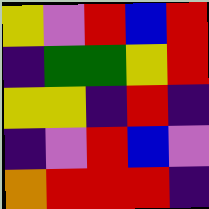[["yellow", "violet", "red", "blue", "red"], ["indigo", "green", "green", "yellow", "red"], ["yellow", "yellow", "indigo", "red", "indigo"], ["indigo", "violet", "red", "blue", "violet"], ["orange", "red", "red", "red", "indigo"]]